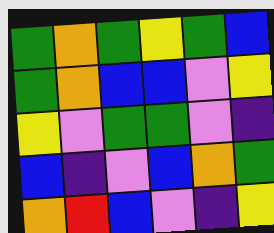[["green", "orange", "green", "yellow", "green", "blue"], ["green", "orange", "blue", "blue", "violet", "yellow"], ["yellow", "violet", "green", "green", "violet", "indigo"], ["blue", "indigo", "violet", "blue", "orange", "green"], ["orange", "red", "blue", "violet", "indigo", "yellow"]]